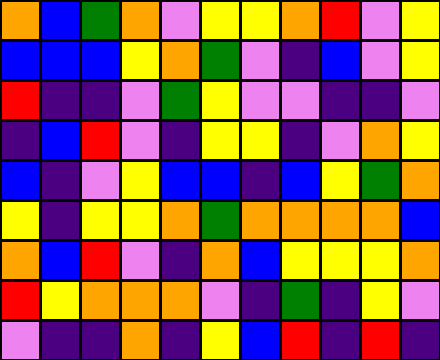[["orange", "blue", "green", "orange", "violet", "yellow", "yellow", "orange", "red", "violet", "yellow"], ["blue", "blue", "blue", "yellow", "orange", "green", "violet", "indigo", "blue", "violet", "yellow"], ["red", "indigo", "indigo", "violet", "green", "yellow", "violet", "violet", "indigo", "indigo", "violet"], ["indigo", "blue", "red", "violet", "indigo", "yellow", "yellow", "indigo", "violet", "orange", "yellow"], ["blue", "indigo", "violet", "yellow", "blue", "blue", "indigo", "blue", "yellow", "green", "orange"], ["yellow", "indigo", "yellow", "yellow", "orange", "green", "orange", "orange", "orange", "orange", "blue"], ["orange", "blue", "red", "violet", "indigo", "orange", "blue", "yellow", "yellow", "yellow", "orange"], ["red", "yellow", "orange", "orange", "orange", "violet", "indigo", "green", "indigo", "yellow", "violet"], ["violet", "indigo", "indigo", "orange", "indigo", "yellow", "blue", "red", "indigo", "red", "indigo"]]